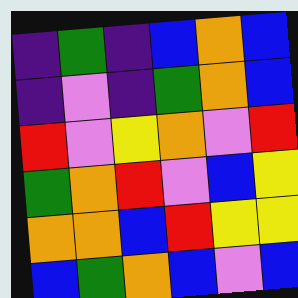[["indigo", "green", "indigo", "blue", "orange", "blue"], ["indigo", "violet", "indigo", "green", "orange", "blue"], ["red", "violet", "yellow", "orange", "violet", "red"], ["green", "orange", "red", "violet", "blue", "yellow"], ["orange", "orange", "blue", "red", "yellow", "yellow"], ["blue", "green", "orange", "blue", "violet", "blue"]]